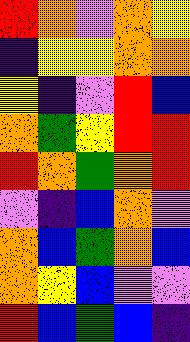[["red", "orange", "violet", "orange", "yellow"], ["indigo", "yellow", "yellow", "orange", "orange"], ["yellow", "indigo", "violet", "red", "blue"], ["orange", "green", "yellow", "red", "red"], ["red", "orange", "green", "orange", "red"], ["violet", "indigo", "blue", "orange", "violet"], ["orange", "blue", "green", "orange", "blue"], ["orange", "yellow", "blue", "violet", "violet"], ["red", "blue", "green", "blue", "indigo"]]